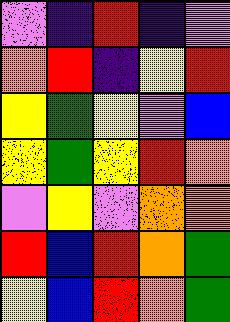[["violet", "indigo", "red", "indigo", "violet"], ["orange", "red", "indigo", "yellow", "red"], ["yellow", "green", "yellow", "violet", "blue"], ["yellow", "green", "yellow", "red", "orange"], ["violet", "yellow", "violet", "orange", "orange"], ["red", "blue", "red", "orange", "green"], ["yellow", "blue", "red", "orange", "green"]]